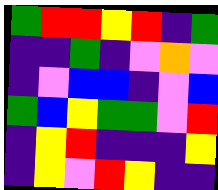[["green", "red", "red", "yellow", "red", "indigo", "green"], ["indigo", "indigo", "green", "indigo", "violet", "orange", "violet"], ["indigo", "violet", "blue", "blue", "indigo", "violet", "blue"], ["green", "blue", "yellow", "green", "green", "violet", "red"], ["indigo", "yellow", "red", "indigo", "indigo", "indigo", "yellow"], ["indigo", "yellow", "violet", "red", "yellow", "indigo", "indigo"]]